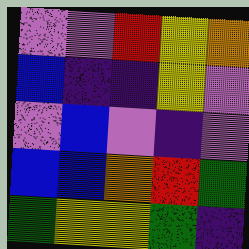[["violet", "violet", "red", "yellow", "orange"], ["blue", "indigo", "indigo", "yellow", "violet"], ["violet", "blue", "violet", "indigo", "violet"], ["blue", "blue", "orange", "red", "green"], ["green", "yellow", "yellow", "green", "indigo"]]